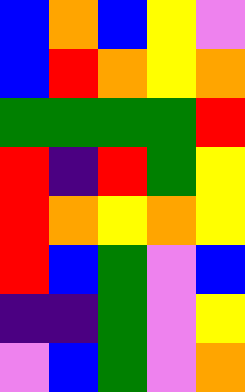[["blue", "orange", "blue", "yellow", "violet"], ["blue", "red", "orange", "yellow", "orange"], ["green", "green", "green", "green", "red"], ["red", "indigo", "red", "green", "yellow"], ["red", "orange", "yellow", "orange", "yellow"], ["red", "blue", "green", "violet", "blue"], ["indigo", "indigo", "green", "violet", "yellow"], ["violet", "blue", "green", "violet", "orange"]]